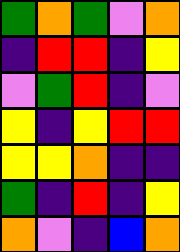[["green", "orange", "green", "violet", "orange"], ["indigo", "red", "red", "indigo", "yellow"], ["violet", "green", "red", "indigo", "violet"], ["yellow", "indigo", "yellow", "red", "red"], ["yellow", "yellow", "orange", "indigo", "indigo"], ["green", "indigo", "red", "indigo", "yellow"], ["orange", "violet", "indigo", "blue", "orange"]]